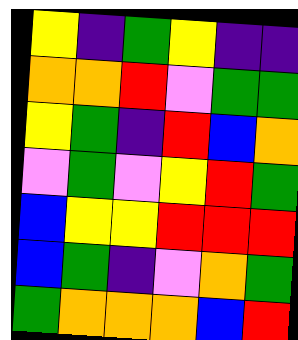[["yellow", "indigo", "green", "yellow", "indigo", "indigo"], ["orange", "orange", "red", "violet", "green", "green"], ["yellow", "green", "indigo", "red", "blue", "orange"], ["violet", "green", "violet", "yellow", "red", "green"], ["blue", "yellow", "yellow", "red", "red", "red"], ["blue", "green", "indigo", "violet", "orange", "green"], ["green", "orange", "orange", "orange", "blue", "red"]]